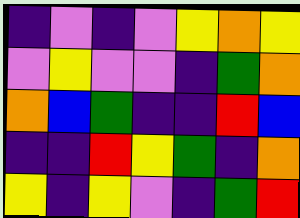[["indigo", "violet", "indigo", "violet", "yellow", "orange", "yellow"], ["violet", "yellow", "violet", "violet", "indigo", "green", "orange"], ["orange", "blue", "green", "indigo", "indigo", "red", "blue"], ["indigo", "indigo", "red", "yellow", "green", "indigo", "orange"], ["yellow", "indigo", "yellow", "violet", "indigo", "green", "red"]]